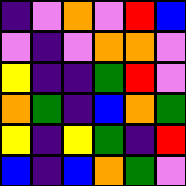[["indigo", "violet", "orange", "violet", "red", "blue"], ["violet", "indigo", "violet", "orange", "orange", "violet"], ["yellow", "indigo", "indigo", "green", "red", "violet"], ["orange", "green", "indigo", "blue", "orange", "green"], ["yellow", "indigo", "yellow", "green", "indigo", "red"], ["blue", "indigo", "blue", "orange", "green", "violet"]]